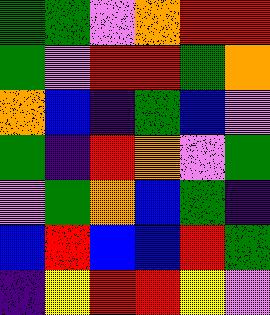[["green", "green", "violet", "orange", "red", "red"], ["green", "violet", "red", "red", "green", "orange"], ["orange", "blue", "indigo", "green", "blue", "violet"], ["green", "indigo", "red", "orange", "violet", "green"], ["violet", "green", "orange", "blue", "green", "indigo"], ["blue", "red", "blue", "blue", "red", "green"], ["indigo", "yellow", "red", "red", "yellow", "violet"]]